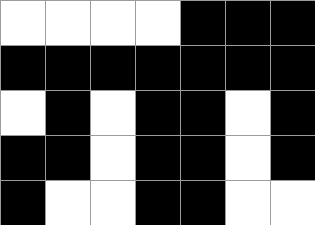[["white", "white", "white", "white", "black", "black", "black"], ["black", "black", "black", "black", "black", "black", "black"], ["white", "black", "white", "black", "black", "white", "black"], ["black", "black", "white", "black", "black", "white", "black"], ["black", "white", "white", "black", "black", "white", "white"]]